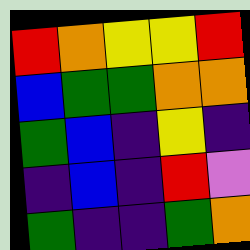[["red", "orange", "yellow", "yellow", "red"], ["blue", "green", "green", "orange", "orange"], ["green", "blue", "indigo", "yellow", "indigo"], ["indigo", "blue", "indigo", "red", "violet"], ["green", "indigo", "indigo", "green", "orange"]]